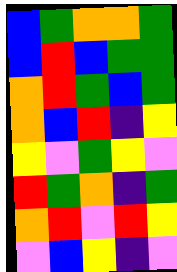[["blue", "green", "orange", "orange", "green"], ["blue", "red", "blue", "green", "green"], ["orange", "red", "green", "blue", "green"], ["orange", "blue", "red", "indigo", "yellow"], ["yellow", "violet", "green", "yellow", "violet"], ["red", "green", "orange", "indigo", "green"], ["orange", "red", "violet", "red", "yellow"], ["violet", "blue", "yellow", "indigo", "violet"]]